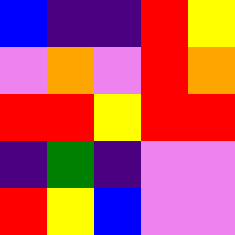[["blue", "indigo", "indigo", "red", "yellow"], ["violet", "orange", "violet", "red", "orange"], ["red", "red", "yellow", "red", "red"], ["indigo", "green", "indigo", "violet", "violet"], ["red", "yellow", "blue", "violet", "violet"]]